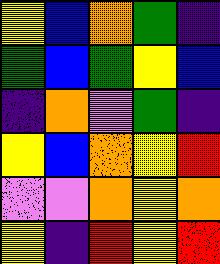[["yellow", "blue", "orange", "green", "indigo"], ["green", "blue", "green", "yellow", "blue"], ["indigo", "orange", "violet", "green", "indigo"], ["yellow", "blue", "orange", "yellow", "red"], ["violet", "violet", "orange", "yellow", "orange"], ["yellow", "indigo", "red", "yellow", "red"]]